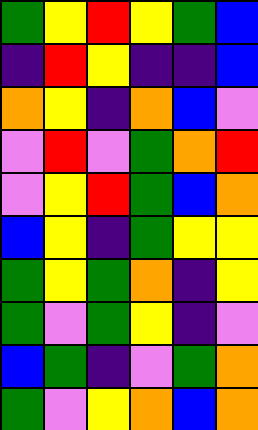[["green", "yellow", "red", "yellow", "green", "blue"], ["indigo", "red", "yellow", "indigo", "indigo", "blue"], ["orange", "yellow", "indigo", "orange", "blue", "violet"], ["violet", "red", "violet", "green", "orange", "red"], ["violet", "yellow", "red", "green", "blue", "orange"], ["blue", "yellow", "indigo", "green", "yellow", "yellow"], ["green", "yellow", "green", "orange", "indigo", "yellow"], ["green", "violet", "green", "yellow", "indigo", "violet"], ["blue", "green", "indigo", "violet", "green", "orange"], ["green", "violet", "yellow", "orange", "blue", "orange"]]